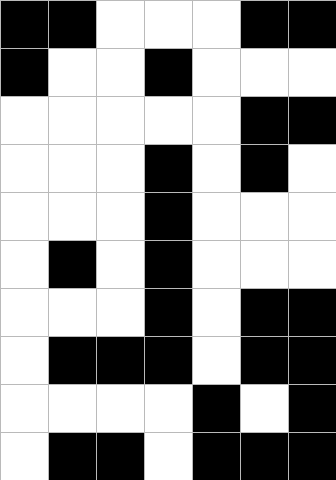[["black", "black", "white", "white", "white", "black", "black"], ["black", "white", "white", "black", "white", "white", "white"], ["white", "white", "white", "white", "white", "black", "black"], ["white", "white", "white", "black", "white", "black", "white"], ["white", "white", "white", "black", "white", "white", "white"], ["white", "black", "white", "black", "white", "white", "white"], ["white", "white", "white", "black", "white", "black", "black"], ["white", "black", "black", "black", "white", "black", "black"], ["white", "white", "white", "white", "black", "white", "black"], ["white", "black", "black", "white", "black", "black", "black"]]